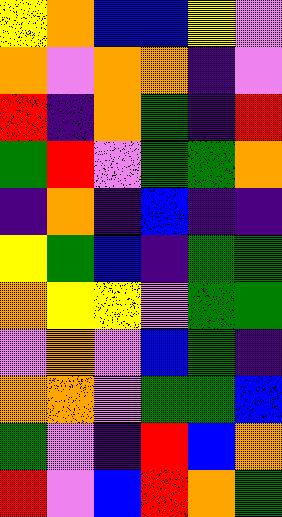[["yellow", "orange", "blue", "blue", "yellow", "violet"], ["orange", "violet", "orange", "orange", "indigo", "violet"], ["red", "indigo", "orange", "green", "indigo", "red"], ["green", "red", "violet", "green", "green", "orange"], ["indigo", "orange", "indigo", "blue", "indigo", "indigo"], ["yellow", "green", "blue", "indigo", "green", "green"], ["orange", "yellow", "yellow", "violet", "green", "green"], ["violet", "orange", "violet", "blue", "green", "indigo"], ["orange", "orange", "violet", "green", "green", "blue"], ["green", "violet", "indigo", "red", "blue", "orange"], ["red", "violet", "blue", "red", "orange", "green"]]